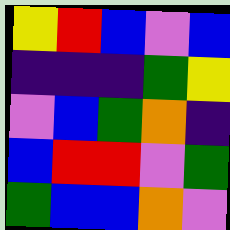[["yellow", "red", "blue", "violet", "blue"], ["indigo", "indigo", "indigo", "green", "yellow"], ["violet", "blue", "green", "orange", "indigo"], ["blue", "red", "red", "violet", "green"], ["green", "blue", "blue", "orange", "violet"]]